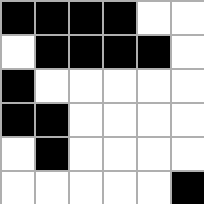[["black", "black", "black", "black", "white", "white"], ["white", "black", "black", "black", "black", "white"], ["black", "white", "white", "white", "white", "white"], ["black", "black", "white", "white", "white", "white"], ["white", "black", "white", "white", "white", "white"], ["white", "white", "white", "white", "white", "black"]]